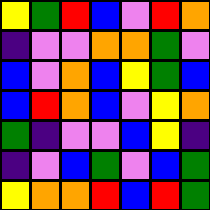[["yellow", "green", "red", "blue", "violet", "red", "orange"], ["indigo", "violet", "violet", "orange", "orange", "green", "violet"], ["blue", "violet", "orange", "blue", "yellow", "green", "blue"], ["blue", "red", "orange", "blue", "violet", "yellow", "orange"], ["green", "indigo", "violet", "violet", "blue", "yellow", "indigo"], ["indigo", "violet", "blue", "green", "violet", "blue", "green"], ["yellow", "orange", "orange", "red", "blue", "red", "green"]]